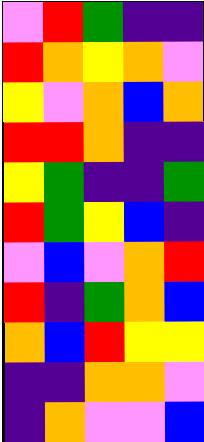[["violet", "red", "green", "indigo", "indigo"], ["red", "orange", "yellow", "orange", "violet"], ["yellow", "violet", "orange", "blue", "orange"], ["red", "red", "orange", "indigo", "indigo"], ["yellow", "green", "indigo", "indigo", "green"], ["red", "green", "yellow", "blue", "indigo"], ["violet", "blue", "violet", "orange", "red"], ["red", "indigo", "green", "orange", "blue"], ["orange", "blue", "red", "yellow", "yellow"], ["indigo", "indigo", "orange", "orange", "violet"], ["indigo", "orange", "violet", "violet", "blue"]]